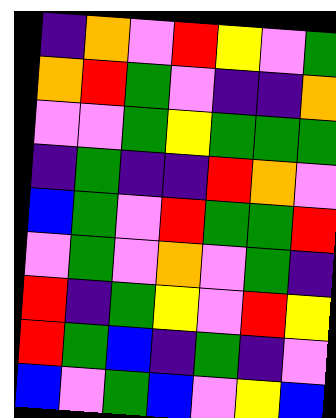[["indigo", "orange", "violet", "red", "yellow", "violet", "green"], ["orange", "red", "green", "violet", "indigo", "indigo", "orange"], ["violet", "violet", "green", "yellow", "green", "green", "green"], ["indigo", "green", "indigo", "indigo", "red", "orange", "violet"], ["blue", "green", "violet", "red", "green", "green", "red"], ["violet", "green", "violet", "orange", "violet", "green", "indigo"], ["red", "indigo", "green", "yellow", "violet", "red", "yellow"], ["red", "green", "blue", "indigo", "green", "indigo", "violet"], ["blue", "violet", "green", "blue", "violet", "yellow", "blue"]]